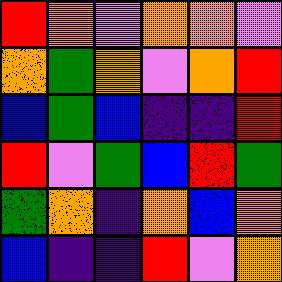[["red", "orange", "violet", "orange", "orange", "violet"], ["orange", "green", "orange", "violet", "orange", "red"], ["blue", "green", "blue", "indigo", "indigo", "red"], ["red", "violet", "green", "blue", "red", "green"], ["green", "orange", "indigo", "orange", "blue", "orange"], ["blue", "indigo", "indigo", "red", "violet", "orange"]]